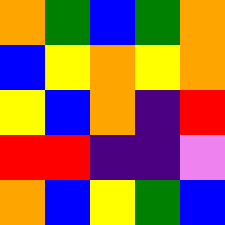[["orange", "green", "blue", "green", "orange"], ["blue", "yellow", "orange", "yellow", "orange"], ["yellow", "blue", "orange", "indigo", "red"], ["red", "red", "indigo", "indigo", "violet"], ["orange", "blue", "yellow", "green", "blue"]]